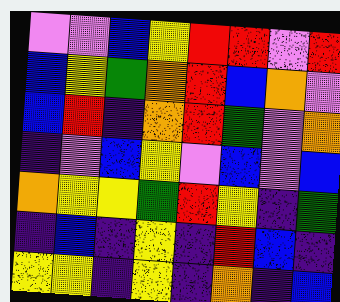[["violet", "violet", "blue", "yellow", "red", "red", "violet", "red"], ["blue", "yellow", "green", "orange", "red", "blue", "orange", "violet"], ["blue", "red", "indigo", "orange", "red", "green", "violet", "orange"], ["indigo", "violet", "blue", "yellow", "violet", "blue", "violet", "blue"], ["orange", "yellow", "yellow", "green", "red", "yellow", "indigo", "green"], ["indigo", "blue", "indigo", "yellow", "indigo", "red", "blue", "indigo"], ["yellow", "yellow", "indigo", "yellow", "indigo", "orange", "indigo", "blue"]]